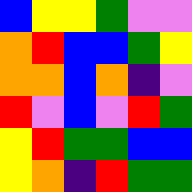[["blue", "yellow", "yellow", "green", "violet", "violet"], ["orange", "red", "blue", "blue", "green", "yellow"], ["orange", "orange", "blue", "orange", "indigo", "violet"], ["red", "violet", "blue", "violet", "red", "green"], ["yellow", "red", "green", "green", "blue", "blue"], ["yellow", "orange", "indigo", "red", "green", "green"]]